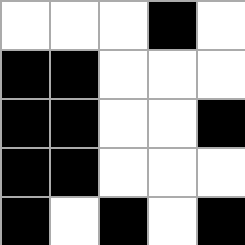[["white", "white", "white", "black", "white"], ["black", "black", "white", "white", "white"], ["black", "black", "white", "white", "black"], ["black", "black", "white", "white", "white"], ["black", "white", "black", "white", "black"]]